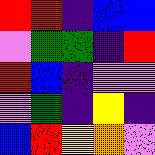[["red", "red", "indigo", "blue", "blue"], ["violet", "green", "green", "indigo", "red"], ["red", "blue", "indigo", "violet", "violet"], ["violet", "green", "indigo", "yellow", "indigo"], ["blue", "red", "yellow", "orange", "violet"]]